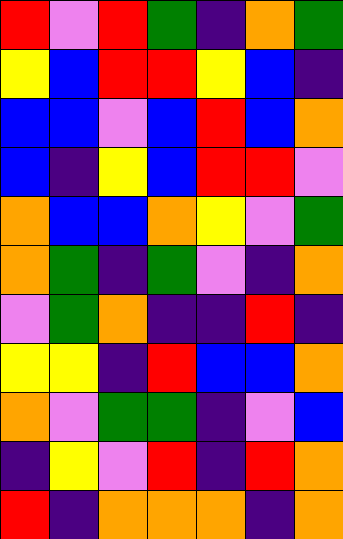[["red", "violet", "red", "green", "indigo", "orange", "green"], ["yellow", "blue", "red", "red", "yellow", "blue", "indigo"], ["blue", "blue", "violet", "blue", "red", "blue", "orange"], ["blue", "indigo", "yellow", "blue", "red", "red", "violet"], ["orange", "blue", "blue", "orange", "yellow", "violet", "green"], ["orange", "green", "indigo", "green", "violet", "indigo", "orange"], ["violet", "green", "orange", "indigo", "indigo", "red", "indigo"], ["yellow", "yellow", "indigo", "red", "blue", "blue", "orange"], ["orange", "violet", "green", "green", "indigo", "violet", "blue"], ["indigo", "yellow", "violet", "red", "indigo", "red", "orange"], ["red", "indigo", "orange", "orange", "orange", "indigo", "orange"]]